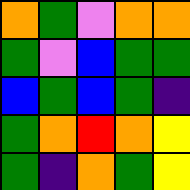[["orange", "green", "violet", "orange", "orange"], ["green", "violet", "blue", "green", "green"], ["blue", "green", "blue", "green", "indigo"], ["green", "orange", "red", "orange", "yellow"], ["green", "indigo", "orange", "green", "yellow"]]